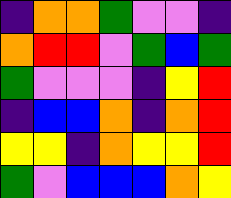[["indigo", "orange", "orange", "green", "violet", "violet", "indigo"], ["orange", "red", "red", "violet", "green", "blue", "green"], ["green", "violet", "violet", "violet", "indigo", "yellow", "red"], ["indigo", "blue", "blue", "orange", "indigo", "orange", "red"], ["yellow", "yellow", "indigo", "orange", "yellow", "yellow", "red"], ["green", "violet", "blue", "blue", "blue", "orange", "yellow"]]